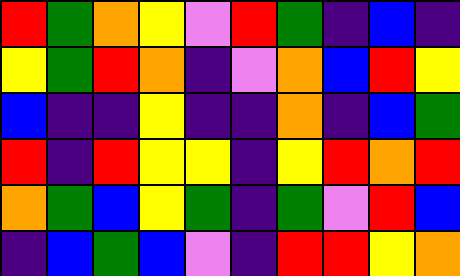[["red", "green", "orange", "yellow", "violet", "red", "green", "indigo", "blue", "indigo"], ["yellow", "green", "red", "orange", "indigo", "violet", "orange", "blue", "red", "yellow"], ["blue", "indigo", "indigo", "yellow", "indigo", "indigo", "orange", "indigo", "blue", "green"], ["red", "indigo", "red", "yellow", "yellow", "indigo", "yellow", "red", "orange", "red"], ["orange", "green", "blue", "yellow", "green", "indigo", "green", "violet", "red", "blue"], ["indigo", "blue", "green", "blue", "violet", "indigo", "red", "red", "yellow", "orange"]]